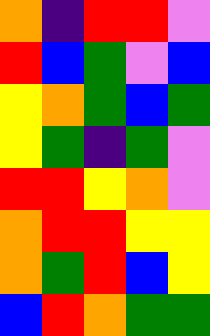[["orange", "indigo", "red", "red", "violet"], ["red", "blue", "green", "violet", "blue"], ["yellow", "orange", "green", "blue", "green"], ["yellow", "green", "indigo", "green", "violet"], ["red", "red", "yellow", "orange", "violet"], ["orange", "red", "red", "yellow", "yellow"], ["orange", "green", "red", "blue", "yellow"], ["blue", "red", "orange", "green", "green"]]